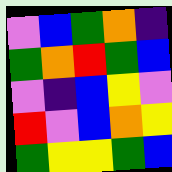[["violet", "blue", "green", "orange", "indigo"], ["green", "orange", "red", "green", "blue"], ["violet", "indigo", "blue", "yellow", "violet"], ["red", "violet", "blue", "orange", "yellow"], ["green", "yellow", "yellow", "green", "blue"]]